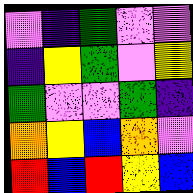[["violet", "indigo", "green", "violet", "violet"], ["indigo", "yellow", "green", "violet", "yellow"], ["green", "violet", "violet", "green", "indigo"], ["orange", "yellow", "blue", "orange", "violet"], ["red", "blue", "red", "yellow", "blue"]]